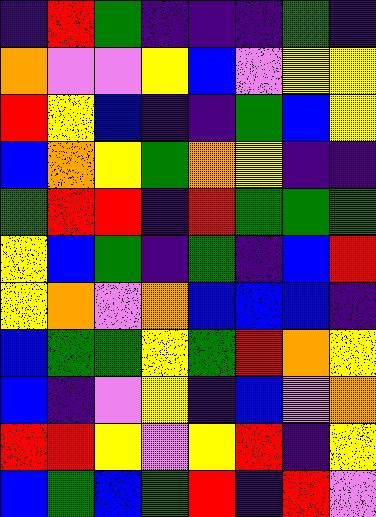[["indigo", "red", "green", "indigo", "indigo", "indigo", "green", "indigo"], ["orange", "violet", "violet", "yellow", "blue", "violet", "yellow", "yellow"], ["red", "yellow", "blue", "indigo", "indigo", "green", "blue", "yellow"], ["blue", "orange", "yellow", "green", "orange", "yellow", "indigo", "indigo"], ["green", "red", "red", "indigo", "red", "green", "green", "green"], ["yellow", "blue", "green", "indigo", "green", "indigo", "blue", "red"], ["yellow", "orange", "violet", "orange", "blue", "blue", "blue", "indigo"], ["blue", "green", "green", "yellow", "green", "red", "orange", "yellow"], ["blue", "indigo", "violet", "yellow", "indigo", "blue", "violet", "orange"], ["red", "red", "yellow", "violet", "yellow", "red", "indigo", "yellow"], ["blue", "green", "blue", "green", "red", "indigo", "red", "violet"]]